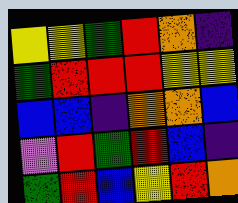[["yellow", "yellow", "green", "red", "orange", "indigo"], ["green", "red", "red", "red", "yellow", "yellow"], ["blue", "blue", "indigo", "orange", "orange", "blue"], ["violet", "red", "green", "red", "blue", "indigo"], ["green", "red", "blue", "yellow", "red", "orange"]]